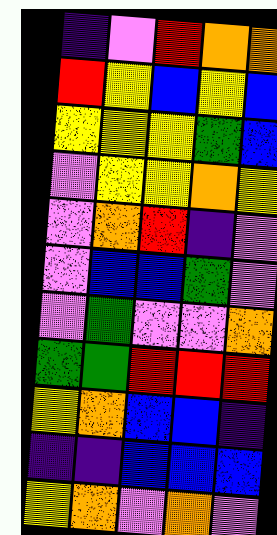[["indigo", "violet", "red", "orange", "orange"], ["red", "yellow", "blue", "yellow", "blue"], ["yellow", "yellow", "yellow", "green", "blue"], ["violet", "yellow", "yellow", "orange", "yellow"], ["violet", "orange", "red", "indigo", "violet"], ["violet", "blue", "blue", "green", "violet"], ["violet", "green", "violet", "violet", "orange"], ["green", "green", "red", "red", "red"], ["yellow", "orange", "blue", "blue", "indigo"], ["indigo", "indigo", "blue", "blue", "blue"], ["yellow", "orange", "violet", "orange", "violet"]]